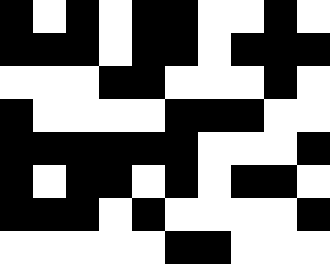[["black", "white", "black", "white", "black", "black", "white", "white", "black", "white"], ["black", "black", "black", "white", "black", "black", "white", "black", "black", "black"], ["white", "white", "white", "black", "black", "white", "white", "white", "black", "white"], ["black", "white", "white", "white", "white", "black", "black", "black", "white", "white"], ["black", "black", "black", "black", "black", "black", "white", "white", "white", "black"], ["black", "white", "black", "black", "white", "black", "white", "black", "black", "white"], ["black", "black", "black", "white", "black", "white", "white", "white", "white", "black"], ["white", "white", "white", "white", "white", "black", "black", "white", "white", "white"]]